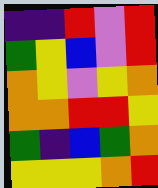[["indigo", "indigo", "red", "violet", "red"], ["green", "yellow", "blue", "violet", "red"], ["orange", "yellow", "violet", "yellow", "orange"], ["orange", "orange", "red", "red", "yellow"], ["green", "indigo", "blue", "green", "orange"], ["yellow", "yellow", "yellow", "orange", "red"]]